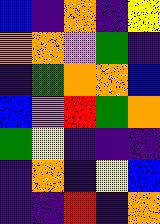[["blue", "indigo", "orange", "indigo", "yellow"], ["orange", "orange", "violet", "green", "indigo"], ["indigo", "green", "orange", "orange", "blue"], ["blue", "violet", "red", "green", "orange"], ["green", "yellow", "indigo", "indigo", "indigo"], ["indigo", "orange", "indigo", "yellow", "blue"], ["indigo", "indigo", "red", "indigo", "orange"]]